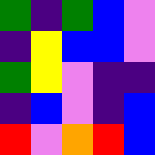[["green", "indigo", "green", "blue", "violet"], ["indigo", "yellow", "blue", "blue", "violet"], ["green", "yellow", "violet", "indigo", "indigo"], ["indigo", "blue", "violet", "indigo", "blue"], ["red", "violet", "orange", "red", "blue"]]